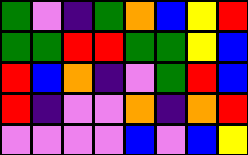[["green", "violet", "indigo", "green", "orange", "blue", "yellow", "red"], ["green", "green", "red", "red", "green", "green", "yellow", "blue"], ["red", "blue", "orange", "indigo", "violet", "green", "red", "blue"], ["red", "indigo", "violet", "violet", "orange", "indigo", "orange", "red"], ["violet", "violet", "violet", "violet", "blue", "violet", "blue", "yellow"]]